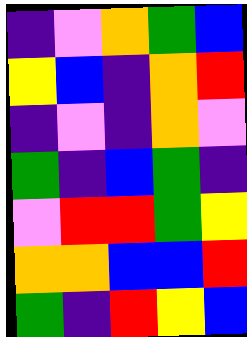[["indigo", "violet", "orange", "green", "blue"], ["yellow", "blue", "indigo", "orange", "red"], ["indigo", "violet", "indigo", "orange", "violet"], ["green", "indigo", "blue", "green", "indigo"], ["violet", "red", "red", "green", "yellow"], ["orange", "orange", "blue", "blue", "red"], ["green", "indigo", "red", "yellow", "blue"]]